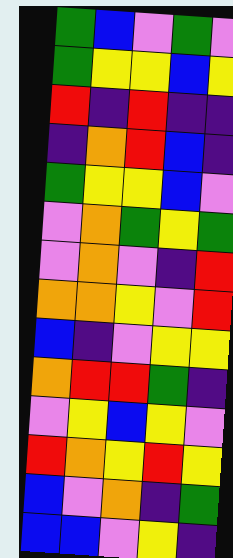[["green", "blue", "violet", "green", "violet"], ["green", "yellow", "yellow", "blue", "yellow"], ["red", "indigo", "red", "indigo", "indigo"], ["indigo", "orange", "red", "blue", "indigo"], ["green", "yellow", "yellow", "blue", "violet"], ["violet", "orange", "green", "yellow", "green"], ["violet", "orange", "violet", "indigo", "red"], ["orange", "orange", "yellow", "violet", "red"], ["blue", "indigo", "violet", "yellow", "yellow"], ["orange", "red", "red", "green", "indigo"], ["violet", "yellow", "blue", "yellow", "violet"], ["red", "orange", "yellow", "red", "yellow"], ["blue", "violet", "orange", "indigo", "green"], ["blue", "blue", "violet", "yellow", "indigo"]]